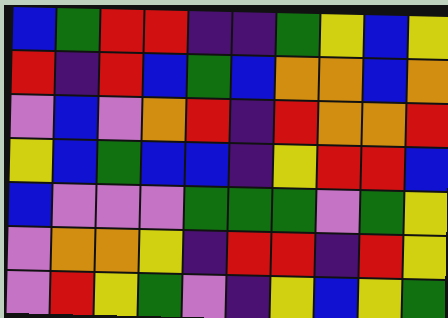[["blue", "green", "red", "red", "indigo", "indigo", "green", "yellow", "blue", "yellow"], ["red", "indigo", "red", "blue", "green", "blue", "orange", "orange", "blue", "orange"], ["violet", "blue", "violet", "orange", "red", "indigo", "red", "orange", "orange", "red"], ["yellow", "blue", "green", "blue", "blue", "indigo", "yellow", "red", "red", "blue"], ["blue", "violet", "violet", "violet", "green", "green", "green", "violet", "green", "yellow"], ["violet", "orange", "orange", "yellow", "indigo", "red", "red", "indigo", "red", "yellow"], ["violet", "red", "yellow", "green", "violet", "indigo", "yellow", "blue", "yellow", "green"]]